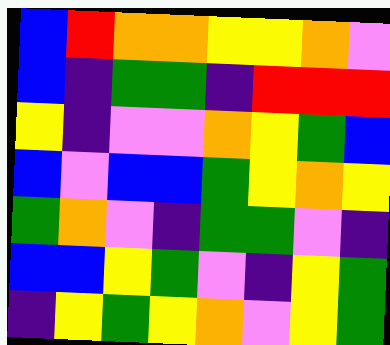[["blue", "red", "orange", "orange", "yellow", "yellow", "orange", "violet"], ["blue", "indigo", "green", "green", "indigo", "red", "red", "red"], ["yellow", "indigo", "violet", "violet", "orange", "yellow", "green", "blue"], ["blue", "violet", "blue", "blue", "green", "yellow", "orange", "yellow"], ["green", "orange", "violet", "indigo", "green", "green", "violet", "indigo"], ["blue", "blue", "yellow", "green", "violet", "indigo", "yellow", "green"], ["indigo", "yellow", "green", "yellow", "orange", "violet", "yellow", "green"]]